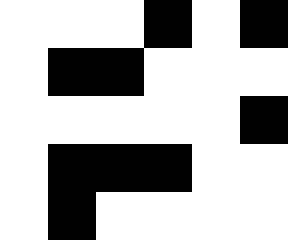[["white", "white", "white", "black", "white", "black"], ["white", "black", "black", "white", "white", "white"], ["white", "white", "white", "white", "white", "black"], ["white", "black", "black", "black", "white", "white"], ["white", "black", "white", "white", "white", "white"]]